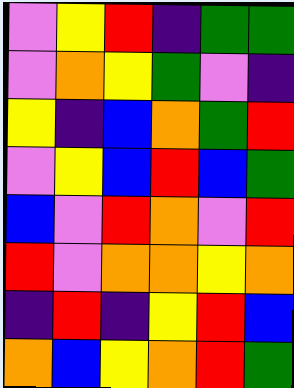[["violet", "yellow", "red", "indigo", "green", "green"], ["violet", "orange", "yellow", "green", "violet", "indigo"], ["yellow", "indigo", "blue", "orange", "green", "red"], ["violet", "yellow", "blue", "red", "blue", "green"], ["blue", "violet", "red", "orange", "violet", "red"], ["red", "violet", "orange", "orange", "yellow", "orange"], ["indigo", "red", "indigo", "yellow", "red", "blue"], ["orange", "blue", "yellow", "orange", "red", "green"]]